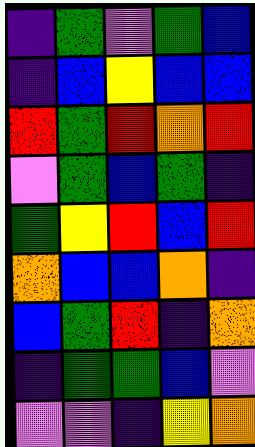[["indigo", "green", "violet", "green", "blue"], ["indigo", "blue", "yellow", "blue", "blue"], ["red", "green", "red", "orange", "red"], ["violet", "green", "blue", "green", "indigo"], ["green", "yellow", "red", "blue", "red"], ["orange", "blue", "blue", "orange", "indigo"], ["blue", "green", "red", "indigo", "orange"], ["indigo", "green", "green", "blue", "violet"], ["violet", "violet", "indigo", "yellow", "orange"]]